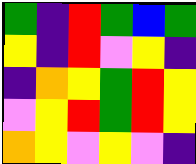[["green", "indigo", "red", "green", "blue", "green"], ["yellow", "indigo", "red", "violet", "yellow", "indigo"], ["indigo", "orange", "yellow", "green", "red", "yellow"], ["violet", "yellow", "red", "green", "red", "yellow"], ["orange", "yellow", "violet", "yellow", "violet", "indigo"]]